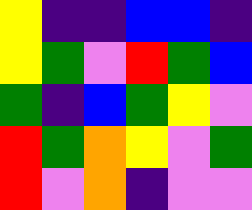[["yellow", "indigo", "indigo", "blue", "blue", "indigo"], ["yellow", "green", "violet", "red", "green", "blue"], ["green", "indigo", "blue", "green", "yellow", "violet"], ["red", "green", "orange", "yellow", "violet", "green"], ["red", "violet", "orange", "indigo", "violet", "violet"]]